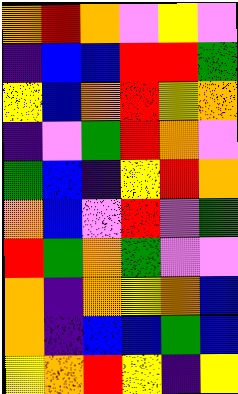[["orange", "red", "orange", "violet", "yellow", "violet"], ["indigo", "blue", "blue", "red", "red", "green"], ["yellow", "blue", "orange", "red", "yellow", "orange"], ["indigo", "violet", "green", "red", "orange", "violet"], ["green", "blue", "indigo", "yellow", "red", "orange"], ["orange", "blue", "violet", "red", "violet", "green"], ["red", "green", "orange", "green", "violet", "violet"], ["orange", "indigo", "orange", "yellow", "orange", "blue"], ["orange", "indigo", "blue", "blue", "green", "blue"], ["yellow", "orange", "red", "yellow", "indigo", "yellow"]]